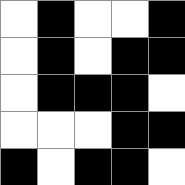[["white", "black", "white", "white", "black"], ["white", "black", "white", "black", "black"], ["white", "black", "black", "black", "white"], ["white", "white", "white", "black", "black"], ["black", "white", "black", "black", "white"]]